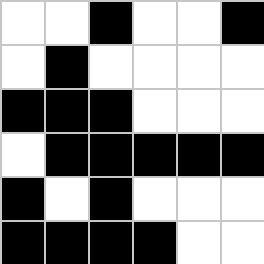[["white", "white", "black", "white", "white", "black"], ["white", "black", "white", "white", "white", "white"], ["black", "black", "black", "white", "white", "white"], ["white", "black", "black", "black", "black", "black"], ["black", "white", "black", "white", "white", "white"], ["black", "black", "black", "black", "white", "white"]]